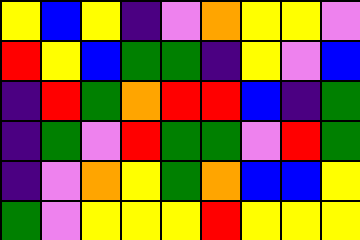[["yellow", "blue", "yellow", "indigo", "violet", "orange", "yellow", "yellow", "violet"], ["red", "yellow", "blue", "green", "green", "indigo", "yellow", "violet", "blue"], ["indigo", "red", "green", "orange", "red", "red", "blue", "indigo", "green"], ["indigo", "green", "violet", "red", "green", "green", "violet", "red", "green"], ["indigo", "violet", "orange", "yellow", "green", "orange", "blue", "blue", "yellow"], ["green", "violet", "yellow", "yellow", "yellow", "red", "yellow", "yellow", "yellow"]]